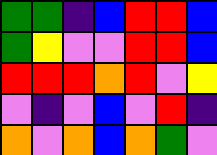[["green", "green", "indigo", "blue", "red", "red", "blue"], ["green", "yellow", "violet", "violet", "red", "red", "blue"], ["red", "red", "red", "orange", "red", "violet", "yellow"], ["violet", "indigo", "violet", "blue", "violet", "red", "indigo"], ["orange", "violet", "orange", "blue", "orange", "green", "violet"]]